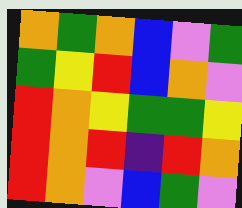[["orange", "green", "orange", "blue", "violet", "green"], ["green", "yellow", "red", "blue", "orange", "violet"], ["red", "orange", "yellow", "green", "green", "yellow"], ["red", "orange", "red", "indigo", "red", "orange"], ["red", "orange", "violet", "blue", "green", "violet"]]